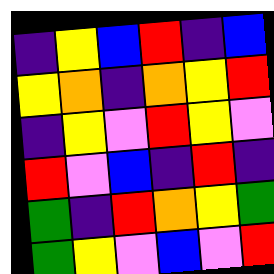[["indigo", "yellow", "blue", "red", "indigo", "blue"], ["yellow", "orange", "indigo", "orange", "yellow", "red"], ["indigo", "yellow", "violet", "red", "yellow", "violet"], ["red", "violet", "blue", "indigo", "red", "indigo"], ["green", "indigo", "red", "orange", "yellow", "green"], ["green", "yellow", "violet", "blue", "violet", "red"]]